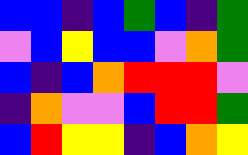[["blue", "blue", "indigo", "blue", "green", "blue", "indigo", "green"], ["violet", "blue", "yellow", "blue", "blue", "violet", "orange", "green"], ["blue", "indigo", "blue", "orange", "red", "red", "red", "violet"], ["indigo", "orange", "violet", "violet", "blue", "red", "red", "green"], ["blue", "red", "yellow", "yellow", "indigo", "blue", "orange", "yellow"]]